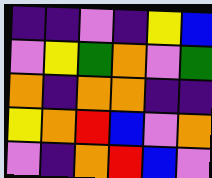[["indigo", "indigo", "violet", "indigo", "yellow", "blue"], ["violet", "yellow", "green", "orange", "violet", "green"], ["orange", "indigo", "orange", "orange", "indigo", "indigo"], ["yellow", "orange", "red", "blue", "violet", "orange"], ["violet", "indigo", "orange", "red", "blue", "violet"]]